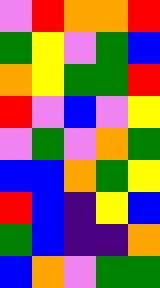[["violet", "red", "orange", "orange", "red"], ["green", "yellow", "violet", "green", "blue"], ["orange", "yellow", "green", "green", "red"], ["red", "violet", "blue", "violet", "yellow"], ["violet", "green", "violet", "orange", "green"], ["blue", "blue", "orange", "green", "yellow"], ["red", "blue", "indigo", "yellow", "blue"], ["green", "blue", "indigo", "indigo", "orange"], ["blue", "orange", "violet", "green", "green"]]